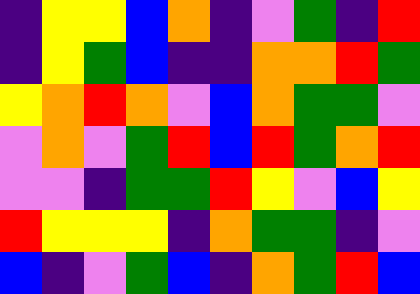[["indigo", "yellow", "yellow", "blue", "orange", "indigo", "violet", "green", "indigo", "red"], ["indigo", "yellow", "green", "blue", "indigo", "indigo", "orange", "orange", "red", "green"], ["yellow", "orange", "red", "orange", "violet", "blue", "orange", "green", "green", "violet"], ["violet", "orange", "violet", "green", "red", "blue", "red", "green", "orange", "red"], ["violet", "violet", "indigo", "green", "green", "red", "yellow", "violet", "blue", "yellow"], ["red", "yellow", "yellow", "yellow", "indigo", "orange", "green", "green", "indigo", "violet"], ["blue", "indigo", "violet", "green", "blue", "indigo", "orange", "green", "red", "blue"]]